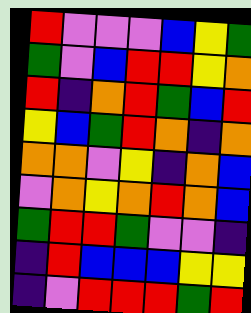[["red", "violet", "violet", "violet", "blue", "yellow", "green"], ["green", "violet", "blue", "red", "red", "yellow", "orange"], ["red", "indigo", "orange", "red", "green", "blue", "red"], ["yellow", "blue", "green", "red", "orange", "indigo", "orange"], ["orange", "orange", "violet", "yellow", "indigo", "orange", "blue"], ["violet", "orange", "yellow", "orange", "red", "orange", "blue"], ["green", "red", "red", "green", "violet", "violet", "indigo"], ["indigo", "red", "blue", "blue", "blue", "yellow", "yellow"], ["indigo", "violet", "red", "red", "red", "green", "red"]]